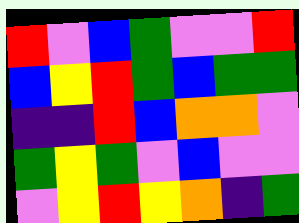[["red", "violet", "blue", "green", "violet", "violet", "red"], ["blue", "yellow", "red", "green", "blue", "green", "green"], ["indigo", "indigo", "red", "blue", "orange", "orange", "violet"], ["green", "yellow", "green", "violet", "blue", "violet", "violet"], ["violet", "yellow", "red", "yellow", "orange", "indigo", "green"]]